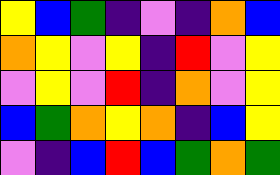[["yellow", "blue", "green", "indigo", "violet", "indigo", "orange", "blue"], ["orange", "yellow", "violet", "yellow", "indigo", "red", "violet", "yellow"], ["violet", "yellow", "violet", "red", "indigo", "orange", "violet", "yellow"], ["blue", "green", "orange", "yellow", "orange", "indigo", "blue", "yellow"], ["violet", "indigo", "blue", "red", "blue", "green", "orange", "green"]]